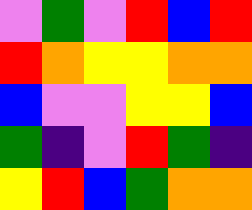[["violet", "green", "violet", "red", "blue", "red"], ["red", "orange", "yellow", "yellow", "orange", "orange"], ["blue", "violet", "violet", "yellow", "yellow", "blue"], ["green", "indigo", "violet", "red", "green", "indigo"], ["yellow", "red", "blue", "green", "orange", "orange"]]